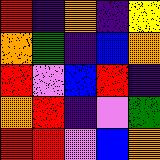[["red", "indigo", "orange", "indigo", "yellow"], ["orange", "green", "indigo", "blue", "orange"], ["red", "violet", "blue", "red", "indigo"], ["orange", "red", "indigo", "violet", "green"], ["red", "red", "violet", "blue", "orange"]]